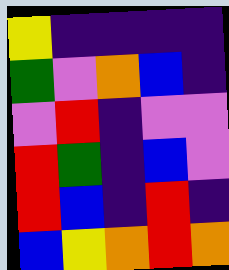[["yellow", "indigo", "indigo", "indigo", "indigo"], ["green", "violet", "orange", "blue", "indigo"], ["violet", "red", "indigo", "violet", "violet"], ["red", "green", "indigo", "blue", "violet"], ["red", "blue", "indigo", "red", "indigo"], ["blue", "yellow", "orange", "red", "orange"]]